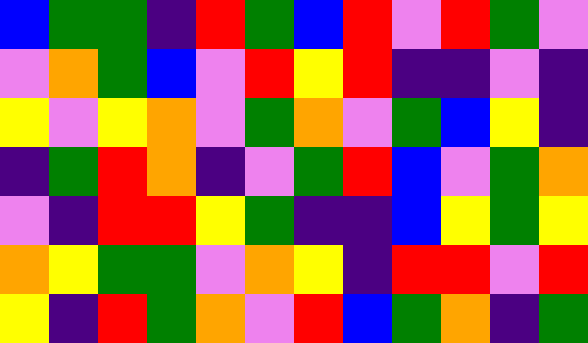[["blue", "green", "green", "indigo", "red", "green", "blue", "red", "violet", "red", "green", "violet"], ["violet", "orange", "green", "blue", "violet", "red", "yellow", "red", "indigo", "indigo", "violet", "indigo"], ["yellow", "violet", "yellow", "orange", "violet", "green", "orange", "violet", "green", "blue", "yellow", "indigo"], ["indigo", "green", "red", "orange", "indigo", "violet", "green", "red", "blue", "violet", "green", "orange"], ["violet", "indigo", "red", "red", "yellow", "green", "indigo", "indigo", "blue", "yellow", "green", "yellow"], ["orange", "yellow", "green", "green", "violet", "orange", "yellow", "indigo", "red", "red", "violet", "red"], ["yellow", "indigo", "red", "green", "orange", "violet", "red", "blue", "green", "orange", "indigo", "green"]]